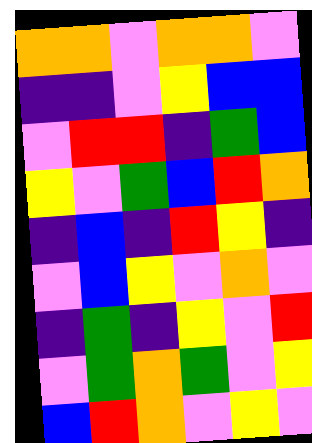[["orange", "orange", "violet", "orange", "orange", "violet"], ["indigo", "indigo", "violet", "yellow", "blue", "blue"], ["violet", "red", "red", "indigo", "green", "blue"], ["yellow", "violet", "green", "blue", "red", "orange"], ["indigo", "blue", "indigo", "red", "yellow", "indigo"], ["violet", "blue", "yellow", "violet", "orange", "violet"], ["indigo", "green", "indigo", "yellow", "violet", "red"], ["violet", "green", "orange", "green", "violet", "yellow"], ["blue", "red", "orange", "violet", "yellow", "violet"]]